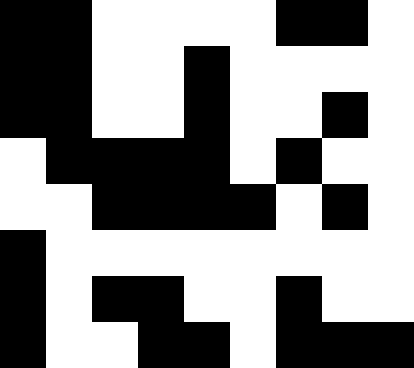[["black", "black", "white", "white", "white", "white", "black", "black", "white"], ["black", "black", "white", "white", "black", "white", "white", "white", "white"], ["black", "black", "white", "white", "black", "white", "white", "black", "white"], ["white", "black", "black", "black", "black", "white", "black", "white", "white"], ["white", "white", "black", "black", "black", "black", "white", "black", "white"], ["black", "white", "white", "white", "white", "white", "white", "white", "white"], ["black", "white", "black", "black", "white", "white", "black", "white", "white"], ["black", "white", "white", "black", "black", "white", "black", "black", "black"]]